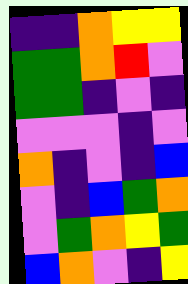[["indigo", "indigo", "orange", "yellow", "yellow"], ["green", "green", "orange", "red", "violet"], ["green", "green", "indigo", "violet", "indigo"], ["violet", "violet", "violet", "indigo", "violet"], ["orange", "indigo", "violet", "indigo", "blue"], ["violet", "indigo", "blue", "green", "orange"], ["violet", "green", "orange", "yellow", "green"], ["blue", "orange", "violet", "indigo", "yellow"]]